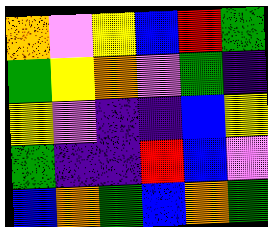[["orange", "violet", "yellow", "blue", "red", "green"], ["green", "yellow", "orange", "violet", "green", "indigo"], ["yellow", "violet", "indigo", "indigo", "blue", "yellow"], ["green", "indigo", "indigo", "red", "blue", "violet"], ["blue", "orange", "green", "blue", "orange", "green"]]